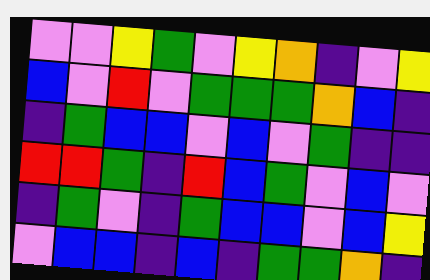[["violet", "violet", "yellow", "green", "violet", "yellow", "orange", "indigo", "violet", "yellow"], ["blue", "violet", "red", "violet", "green", "green", "green", "orange", "blue", "indigo"], ["indigo", "green", "blue", "blue", "violet", "blue", "violet", "green", "indigo", "indigo"], ["red", "red", "green", "indigo", "red", "blue", "green", "violet", "blue", "violet"], ["indigo", "green", "violet", "indigo", "green", "blue", "blue", "violet", "blue", "yellow"], ["violet", "blue", "blue", "indigo", "blue", "indigo", "green", "green", "orange", "indigo"]]